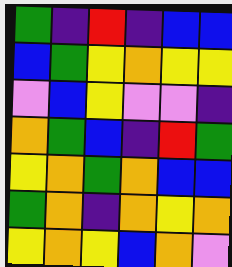[["green", "indigo", "red", "indigo", "blue", "blue"], ["blue", "green", "yellow", "orange", "yellow", "yellow"], ["violet", "blue", "yellow", "violet", "violet", "indigo"], ["orange", "green", "blue", "indigo", "red", "green"], ["yellow", "orange", "green", "orange", "blue", "blue"], ["green", "orange", "indigo", "orange", "yellow", "orange"], ["yellow", "orange", "yellow", "blue", "orange", "violet"]]